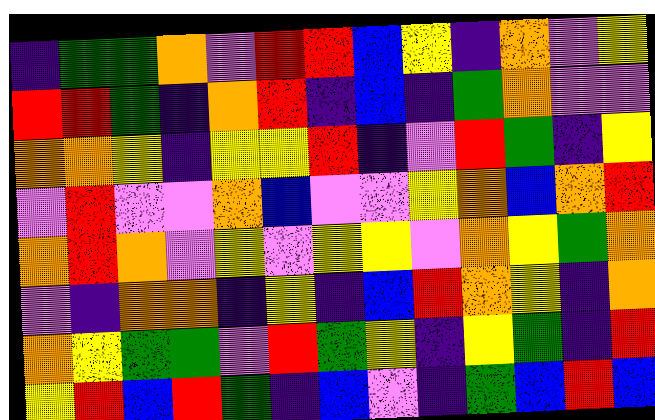[["indigo", "green", "green", "orange", "violet", "red", "red", "blue", "yellow", "indigo", "orange", "violet", "yellow"], ["red", "red", "green", "indigo", "orange", "red", "indigo", "blue", "indigo", "green", "orange", "violet", "violet"], ["orange", "orange", "yellow", "indigo", "yellow", "yellow", "red", "indigo", "violet", "red", "green", "indigo", "yellow"], ["violet", "red", "violet", "violet", "orange", "blue", "violet", "violet", "yellow", "orange", "blue", "orange", "red"], ["orange", "red", "orange", "violet", "yellow", "violet", "yellow", "yellow", "violet", "orange", "yellow", "green", "orange"], ["violet", "indigo", "orange", "orange", "indigo", "yellow", "indigo", "blue", "red", "orange", "yellow", "indigo", "orange"], ["orange", "yellow", "green", "green", "violet", "red", "green", "yellow", "indigo", "yellow", "green", "indigo", "red"], ["yellow", "red", "blue", "red", "green", "indigo", "blue", "violet", "indigo", "green", "blue", "red", "blue"]]